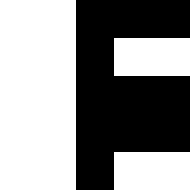[["white", "white", "black", "black", "black"], ["white", "white", "black", "white", "white"], ["white", "white", "black", "black", "black"], ["white", "white", "black", "black", "black"], ["white", "white", "black", "white", "white"]]